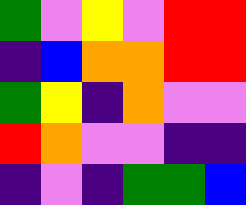[["green", "violet", "yellow", "violet", "red", "red"], ["indigo", "blue", "orange", "orange", "red", "red"], ["green", "yellow", "indigo", "orange", "violet", "violet"], ["red", "orange", "violet", "violet", "indigo", "indigo"], ["indigo", "violet", "indigo", "green", "green", "blue"]]